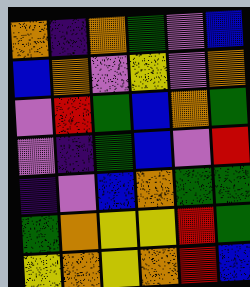[["orange", "indigo", "orange", "green", "violet", "blue"], ["blue", "orange", "violet", "yellow", "violet", "orange"], ["violet", "red", "green", "blue", "orange", "green"], ["violet", "indigo", "green", "blue", "violet", "red"], ["indigo", "violet", "blue", "orange", "green", "green"], ["green", "orange", "yellow", "yellow", "red", "green"], ["yellow", "orange", "yellow", "orange", "red", "blue"]]